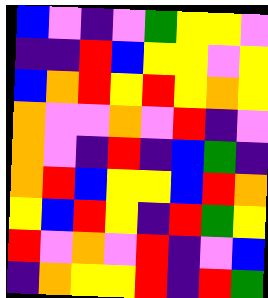[["blue", "violet", "indigo", "violet", "green", "yellow", "yellow", "violet"], ["indigo", "indigo", "red", "blue", "yellow", "yellow", "violet", "yellow"], ["blue", "orange", "red", "yellow", "red", "yellow", "orange", "yellow"], ["orange", "violet", "violet", "orange", "violet", "red", "indigo", "violet"], ["orange", "violet", "indigo", "red", "indigo", "blue", "green", "indigo"], ["orange", "red", "blue", "yellow", "yellow", "blue", "red", "orange"], ["yellow", "blue", "red", "yellow", "indigo", "red", "green", "yellow"], ["red", "violet", "orange", "violet", "red", "indigo", "violet", "blue"], ["indigo", "orange", "yellow", "yellow", "red", "indigo", "red", "green"]]